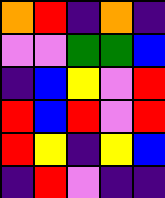[["orange", "red", "indigo", "orange", "indigo"], ["violet", "violet", "green", "green", "blue"], ["indigo", "blue", "yellow", "violet", "red"], ["red", "blue", "red", "violet", "red"], ["red", "yellow", "indigo", "yellow", "blue"], ["indigo", "red", "violet", "indigo", "indigo"]]